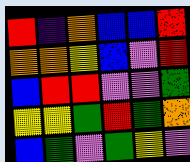[["red", "indigo", "orange", "blue", "blue", "red"], ["orange", "orange", "yellow", "blue", "violet", "red"], ["blue", "red", "red", "violet", "violet", "green"], ["yellow", "yellow", "green", "red", "green", "orange"], ["blue", "green", "violet", "green", "yellow", "violet"]]